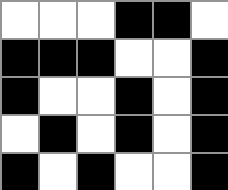[["white", "white", "white", "black", "black", "white"], ["black", "black", "black", "white", "white", "black"], ["black", "white", "white", "black", "white", "black"], ["white", "black", "white", "black", "white", "black"], ["black", "white", "black", "white", "white", "black"]]